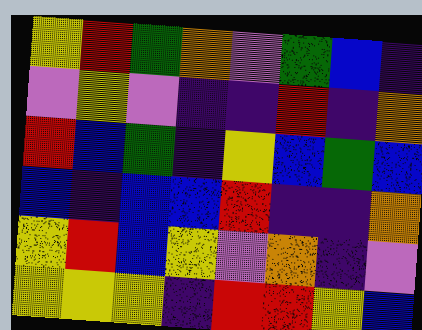[["yellow", "red", "green", "orange", "violet", "green", "blue", "indigo"], ["violet", "yellow", "violet", "indigo", "indigo", "red", "indigo", "orange"], ["red", "blue", "green", "indigo", "yellow", "blue", "green", "blue"], ["blue", "indigo", "blue", "blue", "red", "indigo", "indigo", "orange"], ["yellow", "red", "blue", "yellow", "violet", "orange", "indigo", "violet"], ["yellow", "yellow", "yellow", "indigo", "red", "red", "yellow", "blue"]]